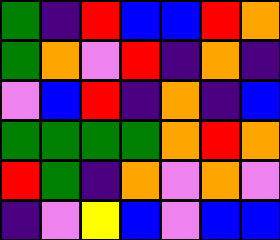[["green", "indigo", "red", "blue", "blue", "red", "orange"], ["green", "orange", "violet", "red", "indigo", "orange", "indigo"], ["violet", "blue", "red", "indigo", "orange", "indigo", "blue"], ["green", "green", "green", "green", "orange", "red", "orange"], ["red", "green", "indigo", "orange", "violet", "orange", "violet"], ["indigo", "violet", "yellow", "blue", "violet", "blue", "blue"]]